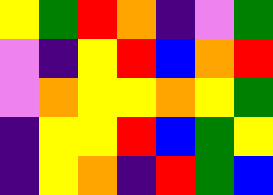[["yellow", "green", "red", "orange", "indigo", "violet", "green"], ["violet", "indigo", "yellow", "red", "blue", "orange", "red"], ["violet", "orange", "yellow", "yellow", "orange", "yellow", "green"], ["indigo", "yellow", "yellow", "red", "blue", "green", "yellow"], ["indigo", "yellow", "orange", "indigo", "red", "green", "blue"]]